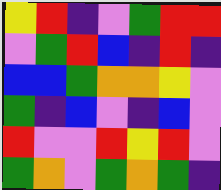[["yellow", "red", "indigo", "violet", "green", "red", "red"], ["violet", "green", "red", "blue", "indigo", "red", "indigo"], ["blue", "blue", "green", "orange", "orange", "yellow", "violet"], ["green", "indigo", "blue", "violet", "indigo", "blue", "violet"], ["red", "violet", "violet", "red", "yellow", "red", "violet"], ["green", "orange", "violet", "green", "orange", "green", "indigo"]]